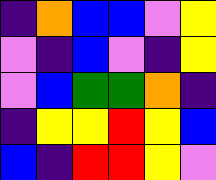[["indigo", "orange", "blue", "blue", "violet", "yellow"], ["violet", "indigo", "blue", "violet", "indigo", "yellow"], ["violet", "blue", "green", "green", "orange", "indigo"], ["indigo", "yellow", "yellow", "red", "yellow", "blue"], ["blue", "indigo", "red", "red", "yellow", "violet"]]